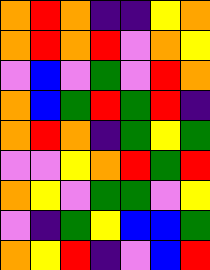[["orange", "red", "orange", "indigo", "indigo", "yellow", "orange"], ["orange", "red", "orange", "red", "violet", "orange", "yellow"], ["violet", "blue", "violet", "green", "violet", "red", "orange"], ["orange", "blue", "green", "red", "green", "red", "indigo"], ["orange", "red", "orange", "indigo", "green", "yellow", "green"], ["violet", "violet", "yellow", "orange", "red", "green", "red"], ["orange", "yellow", "violet", "green", "green", "violet", "yellow"], ["violet", "indigo", "green", "yellow", "blue", "blue", "green"], ["orange", "yellow", "red", "indigo", "violet", "blue", "red"]]